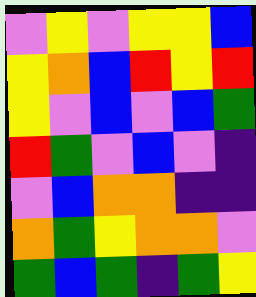[["violet", "yellow", "violet", "yellow", "yellow", "blue"], ["yellow", "orange", "blue", "red", "yellow", "red"], ["yellow", "violet", "blue", "violet", "blue", "green"], ["red", "green", "violet", "blue", "violet", "indigo"], ["violet", "blue", "orange", "orange", "indigo", "indigo"], ["orange", "green", "yellow", "orange", "orange", "violet"], ["green", "blue", "green", "indigo", "green", "yellow"]]